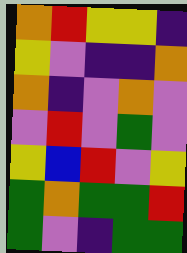[["orange", "red", "yellow", "yellow", "indigo"], ["yellow", "violet", "indigo", "indigo", "orange"], ["orange", "indigo", "violet", "orange", "violet"], ["violet", "red", "violet", "green", "violet"], ["yellow", "blue", "red", "violet", "yellow"], ["green", "orange", "green", "green", "red"], ["green", "violet", "indigo", "green", "green"]]